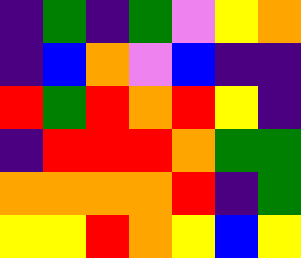[["indigo", "green", "indigo", "green", "violet", "yellow", "orange"], ["indigo", "blue", "orange", "violet", "blue", "indigo", "indigo"], ["red", "green", "red", "orange", "red", "yellow", "indigo"], ["indigo", "red", "red", "red", "orange", "green", "green"], ["orange", "orange", "orange", "orange", "red", "indigo", "green"], ["yellow", "yellow", "red", "orange", "yellow", "blue", "yellow"]]